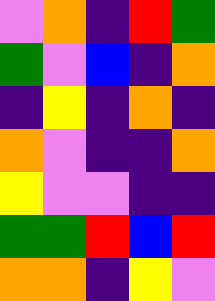[["violet", "orange", "indigo", "red", "green"], ["green", "violet", "blue", "indigo", "orange"], ["indigo", "yellow", "indigo", "orange", "indigo"], ["orange", "violet", "indigo", "indigo", "orange"], ["yellow", "violet", "violet", "indigo", "indigo"], ["green", "green", "red", "blue", "red"], ["orange", "orange", "indigo", "yellow", "violet"]]